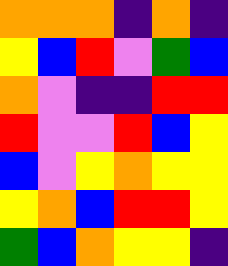[["orange", "orange", "orange", "indigo", "orange", "indigo"], ["yellow", "blue", "red", "violet", "green", "blue"], ["orange", "violet", "indigo", "indigo", "red", "red"], ["red", "violet", "violet", "red", "blue", "yellow"], ["blue", "violet", "yellow", "orange", "yellow", "yellow"], ["yellow", "orange", "blue", "red", "red", "yellow"], ["green", "blue", "orange", "yellow", "yellow", "indigo"]]